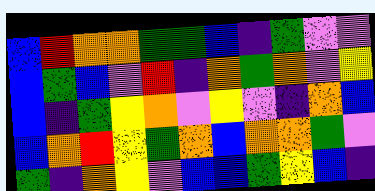[["blue", "red", "orange", "orange", "green", "green", "blue", "indigo", "green", "violet", "violet"], ["blue", "green", "blue", "violet", "red", "indigo", "orange", "green", "orange", "violet", "yellow"], ["blue", "indigo", "green", "yellow", "orange", "violet", "yellow", "violet", "indigo", "orange", "blue"], ["blue", "orange", "red", "yellow", "green", "orange", "blue", "orange", "orange", "green", "violet"], ["green", "indigo", "orange", "yellow", "violet", "blue", "blue", "green", "yellow", "blue", "indigo"]]